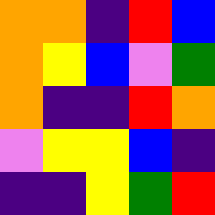[["orange", "orange", "indigo", "red", "blue"], ["orange", "yellow", "blue", "violet", "green"], ["orange", "indigo", "indigo", "red", "orange"], ["violet", "yellow", "yellow", "blue", "indigo"], ["indigo", "indigo", "yellow", "green", "red"]]